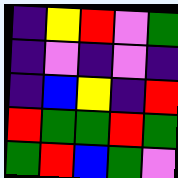[["indigo", "yellow", "red", "violet", "green"], ["indigo", "violet", "indigo", "violet", "indigo"], ["indigo", "blue", "yellow", "indigo", "red"], ["red", "green", "green", "red", "green"], ["green", "red", "blue", "green", "violet"]]